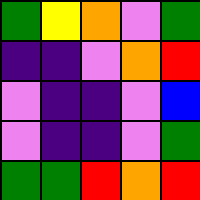[["green", "yellow", "orange", "violet", "green"], ["indigo", "indigo", "violet", "orange", "red"], ["violet", "indigo", "indigo", "violet", "blue"], ["violet", "indigo", "indigo", "violet", "green"], ["green", "green", "red", "orange", "red"]]